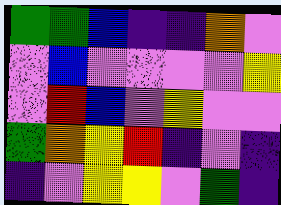[["green", "green", "blue", "indigo", "indigo", "orange", "violet"], ["violet", "blue", "violet", "violet", "violet", "violet", "yellow"], ["violet", "red", "blue", "violet", "yellow", "violet", "violet"], ["green", "orange", "yellow", "red", "indigo", "violet", "indigo"], ["indigo", "violet", "yellow", "yellow", "violet", "green", "indigo"]]